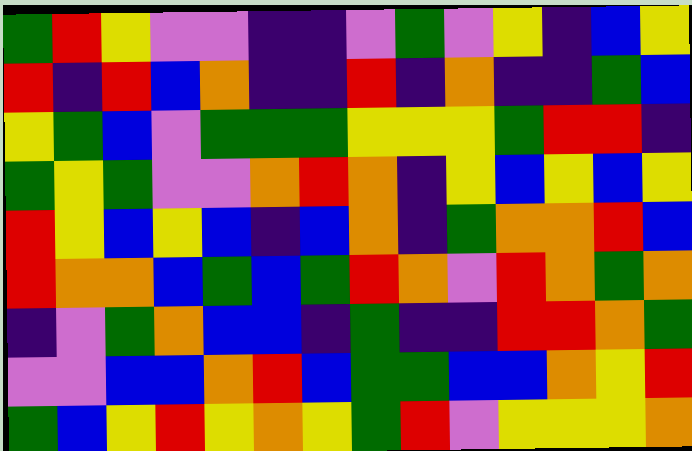[["green", "red", "yellow", "violet", "violet", "indigo", "indigo", "violet", "green", "violet", "yellow", "indigo", "blue", "yellow"], ["red", "indigo", "red", "blue", "orange", "indigo", "indigo", "red", "indigo", "orange", "indigo", "indigo", "green", "blue"], ["yellow", "green", "blue", "violet", "green", "green", "green", "yellow", "yellow", "yellow", "green", "red", "red", "indigo"], ["green", "yellow", "green", "violet", "violet", "orange", "red", "orange", "indigo", "yellow", "blue", "yellow", "blue", "yellow"], ["red", "yellow", "blue", "yellow", "blue", "indigo", "blue", "orange", "indigo", "green", "orange", "orange", "red", "blue"], ["red", "orange", "orange", "blue", "green", "blue", "green", "red", "orange", "violet", "red", "orange", "green", "orange"], ["indigo", "violet", "green", "orange", "blue", "blue", "indigo", "green", "indigo", "indigo", "red", "red", "orange", "green"], ["violet", "violet", "blue", "blue", "orange", "red", "blue", "green", "green", "blue", "blue", "orange", "yellow", "red"], ["green", "blue", "yellow", "red", "yellow", "orange", "yellow", "green", "red", "violet", "yellow", "yellow", "yellow", "orange"]]